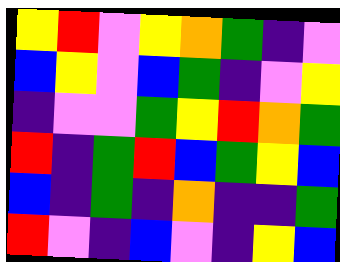[["yellow", "red", "violet", "yellow", "orange", "green", "indigo", "violet"], ["blue", "yellow", "violet", "blue", "green", "indigo", "violet", "yellow"], ["indigo", "violet", "violet", "green", "yellow", "red", "orange", "green"], ["red", "indigo", "green", "red", "blue", "green", "yellow", "blue"], ["blue", "indigo", "green", "indigo", "orange", "indigo", "indigo", "green"], ["red", "violet", "indigo", "blue", "violet", "indigo", "yellow", "blue"]]